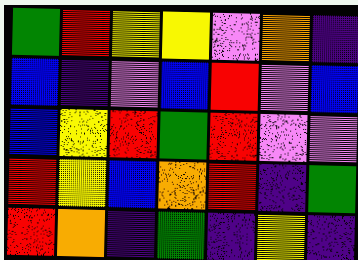[["green", "red", "yellow", "yellow", "violet", "orange", "indigo"], ["blue", "indigo", "violet", "blue", "red", "violet", "blue"], ["blue", "yellow", "red", "green", "red", "violet", "violet"], ["red", "yellow", "blue", "orange", "red", "indigo", "green"], ["red", "orange", "indigo", "green", "indigo", "yellow", "indigo"]]